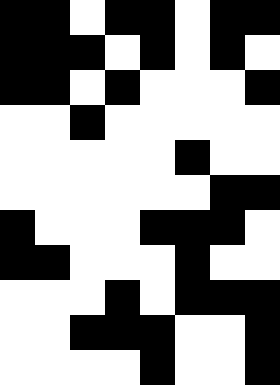[["black", "black", "white", "black", "black", "white", "black", "black"], ["black", "black", "black", "white", "black", "white", "black", "white"], ["black", "black", "white", "black", "white", "white", "white", "black"], ["white", "white", "black", "white", "white", "white", "white", "white"], ["white", "white", "white", "white", "white", "black", "white", "white"], ["white", "white", "white", "white", "white", "white", "black", "black"], ["black", "white", "white", "white", "black", "black", "black", "white"], ["black", "black", "white", "white", "white", "black", "white", "white"], ["white", "white", "white", "black", "white", "black", "black", "black"], ["white", "white", "black", "black", "black", "white", "white", "black"], ["white", "white", "white", "white", "black", "white", "white", "black"]]